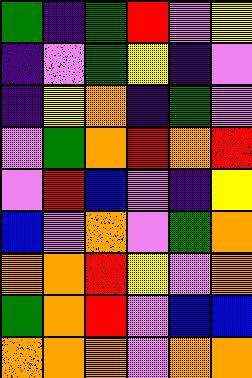[["green", "indigo", "green", "red", "violet", "yellow"], ["indigo", "violet", "green", "yellow", "indigo", "violet"], ["indigo", "yellow", "orange", "indigo", "green", "violet"], ["violet", "green", "orange", "red", "orange", "red"], ["violet", "red", "blue", "violet", "indigo", "yellow"], ["blue", "violet", "orange", "violet", "green", "orange"], ["orange", "orange", "red", "yellow", "violet", "orange"], ["green", "orange", "red", "violet", "blue", "blue"], ["orange", "orange", "orange", "violet", "orange", "orange"]]